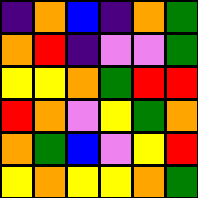[["indigo", "orange", "blue", "indigo", "orange", "green"], ["orange", "red", "indigo", "violet", "violet", "green"], ["yellow", "yellow", "orange", "green", "red", "red"], ["red", "orange", "violet", "yellow", "green", "orange"], ["orange", "green", "blue", "violet", "yellow", "red"], ["yellow", "orange", "yellow", "yellow", "orange", "green"]]